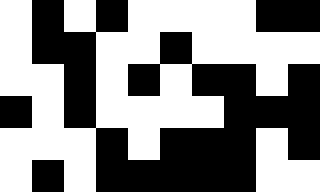[["white", "black", "white", "black", "white", "white", "white", "white", "black", "black"], ["white", "black", "black", "white", "white", "black", "white", "white", "white", "white"], ["white", "white", "black", "white", "black", "white", "black", "black", "white", "black"], ["black", "white", "black", "white", "white", "white", "white", "black", "black", "black"], ["white", "white", "white", "black", "white", "black", "black", "black", "white", "black"], ["white", "black", "white", "black", "black", "black", "black", "black", "white", "white"]]